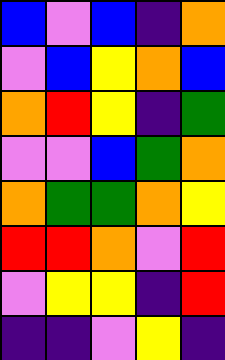[["blue", "violet", "blue", "indigo", "orange"], ["violet", "blue", "yellow", "orange", "blue"], ["orange", "red", "yellow", "indigo", "green"], ["violet", "violet", "blue", "green", "orange"], ["orange", "green", "green", "orange", "yellow"], ["red", "red", "orange", "violet", "red"], ["violet", "yellow", "yellow", "indigo", "red"], ["indigo", "indigo", "violet", "yellow", "indigo"]]